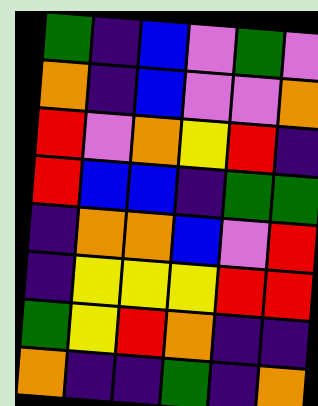[["green", "indigo", "blue", "violet", "green", "violet"], ["orange", "indigo", "blue", "violet", "violet", "orange"], ["red", "violet", "orange", "yellow", "red", "indigo"], ["red", "blue", "blue", "indigo", "green", "green"], ["indigo", "orange", "orange", "blue", "violet", "red"], ["indigo", "yellow", "yellow", "yellow", "red", "red"], ["green", "yellow", "red", "orange", "indigo", "indigo"], ["orange", "indigo", "indigo", "green", "indigo", "orange"]]